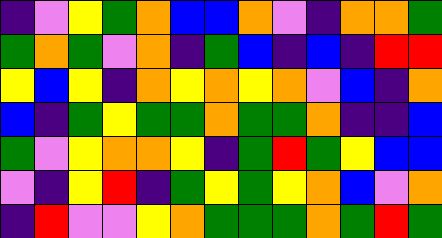[["indigo", "violet", "yellow", "green", "orange", "blue", "blue", "orange", "violet", "indigo", "orange", "orange", "green"], ["green", "orange", "green", "violet", "orange", "indigo", "green", "blue", "indigo", "blue", "indigo", "red", "red"], ["yellow", "blue", "yellow", "indigo", "orange", "yellow", "orange", "yellow", "orange", "violet", "blue", "indigo", "orange"], ["blue", "indigo", "green", "yellow", "green", "green", "orange", "green", "green", "orange", "indigo", "indigo", "blue"], ["green", "violet", "yellow", "orange", "orange", "yellow", "indigo", "green", "red", "green", "yellow", "blue", "blue"], ["violet", "indigo", "yellow", "red", "indigo", "green", "yellow", "green", "yellow", "orange", "blue", "violet", "orange"], ["indigo", "red", "violet", "violet", "yellow", "orange", "green", "green", "green", "orange", "green", "red", "green"]]